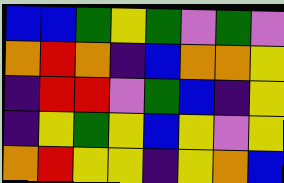[["blue", "blue", "green", "yellow", "green", "violet", "green", "violet"], ["orange", "red", "orange", "indigo", "blue", "orange", "orange", "yellow"], ["indigo", "red", "red", "violet", "green", "blue", "indigo", "yellow"], ["indigo", "yellow", "green", "yellow", "blue", "yellow", "violet", "yellow"], ["orange", "red", "yellow", "yellow", "indigo", "yellow", "orange", "blue"]]